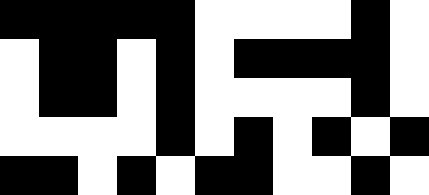[["black", "black", "black", "black", "black", "white", "white", "white", "white", "black", "white"], ["white", "black", "black", "white", "black", "white", "black", "black", "black", "black", "white"], ["white", "black", "black", "white", "black", "white", "white", "white", "white", "black", "white"], ["white", "white", "white", "white", "black", "white", "black", "white", "black", "white", "black"], ["black", "black", "white", "black", "white", "black", "black", "white", "white", "black", "white"]]